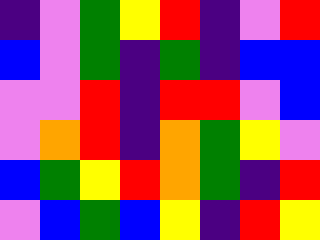[["indigo", "violet", "green", "yellow", "red", "indigo", "violet", "red"], ["blue", "violet", "green", "indigo", "green", "indigo", "blue", "blue"], ["violet", "violet", "red", "indigo", "red", "red", "violet", "blue"], ["violet", "orange", "red", "indigo", "orange", "green", "yellow", "violet"], ["blue", "green", "yellow", "red", "orange", "green", "indigo", "red"], ["violet", "blue", "green", "blue", "yellow", "indigo", "red", "yellow"]]